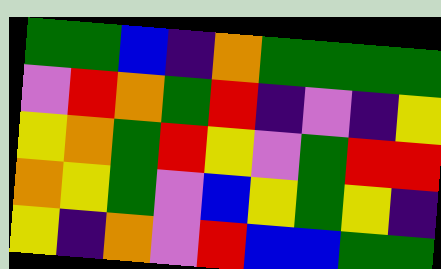[["green", "green", "blue", "indigo", "orange", "green", "green", "green", "green"], ["violet", "red", "orange", "green", "red", "indigo", "violet", "indigo", "yellow"], ["yellow", "orange", "green", "red", "yellow", "violet", "green", "red", "red"], ["orange", "yellow", "green", "violet", "blue", "yellow", "green", "yellow", "indigo"], ["yellow", "indigo", "orange", "violet", "red", "blue", "blue", "green", "green"]]